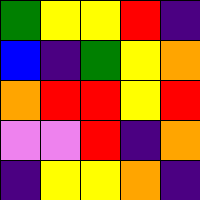[["green", "yellow", "yellow", "red", "indigo"], ["blue", "indigo", "green", "yellow", "orange"], ["orange", "red", "red", "yellow", "red"], ["violet", "violet", "red", "indigo", "orange"], ["indigo", "yellow", "yellow", "orange", "indigo"]]